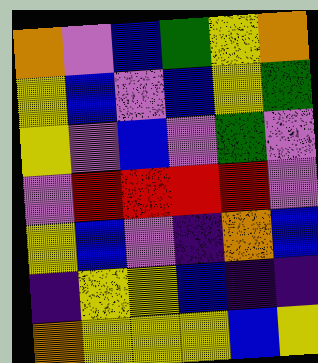[["orange", "violet", "blue", "green", "yellow", "orange"], ["yellow", "blue", "violet", "blue", "yellow", "green"], ["yellow", "violet", "blue", "violet", "green", "violet"], ["violet", "red", "red", "red", "red", "violet"], ["yellow", "blue", "violet", "indigo", "orange", "blue"], ["indigo", "yellow", "yellow", "blue", "indigo", "indigo"], ["orange", "yellow", "yellow", "yellow", "blue", "yellow"]]